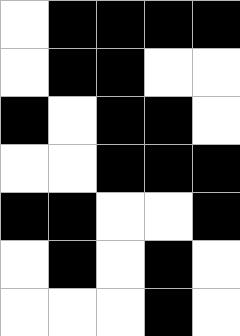[["white", "black", "black", "black", "black"], ["white", "black", "black", "white", "white"], ["black", "white", "black", "black", "white"], ["white", "white", "black", "black", "black"], ["black", "black", "white", "white", "black"], ["white", "black", "white", "black", "white"], ["white", "white", "white", "black", "white"]]